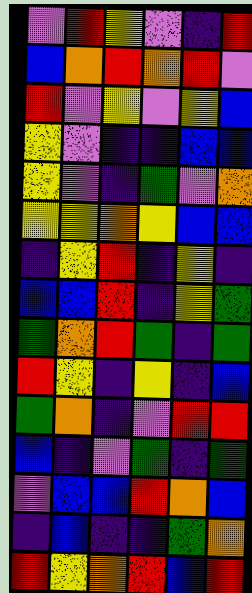[["violet", "red", "yellow", "violet", "indigo", "red"], ["blue", "orange", "red", "orange", "red", "violet"], ["red", "violet", "yellow", "violet", "yellow", "blue"], ["yellow", "violet", "indigo", "indigo", "blue", "blue"], ["yellow", "violet", "indigo", "green", "violet", "orange"], ["yellow", "yellow", "orange", "yellow", "blue", "blue"], ["indigo", "yellow", "red", "indigo", "yellow", "indigo"], ["blue", "blue", "red", "indigo", "yellow", "green"], ["green", "orange", "red", "green", "indigo", "green"], ["red", "yellow", "indigo", "yellow", "indigo", "blue"], ["green", "orange", "indigo", "violet", "red", "red"], ["blue", "indigo", "violet", "green", "indigo", "green"], ["violet", "blue", "blue", "red", "orange", "blue"], ["indigo", "blue", "indigo", "indigo", "green", "orange"], ["red", "yellow", "orange", "red", "blue", "red"]]